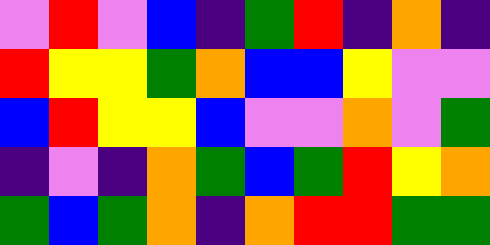[["violet", "red", "violet", "blue", "indigo", "green", "red", "indigo", "orange", "indigo"], ["red", "yellow", "yellow", "green", "orange", "blue", "blue", "yellow", "violet", "violet"], ["blue", "red", "yellow", "yellow", "blue", "violet", "violet", "orange", "violet", "green"], ["indigo", "violet", "indigo", "orange", "green", "blue", "green", "red", "yellow", "orange"], ["green", "blue", "green", "orange", "indigo", "orange", "red", "red", "green", "green"]]